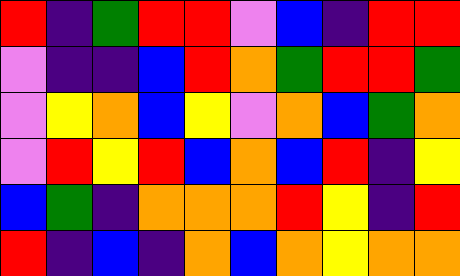[["red", "indigo", "green", "red", "red", "violet", "blue", "indigo", "red", "red"], ["violet", "indigo", "indigo", "blue", "red", "orange", "green", "red", "red", "green"], ["violet", "yellow", "orange", "blue", "yellow", "violet", "orange", "blue", "green", "orange"], ["violet", "red", "yellow", "red", "blue", "orange", "blue", "red", "indigo", "yellow"], ["blue", "green", "indigo", "orange", "orange", "orange", "red", "yellow", "indigo", "red"], ["red", "indigo", "blue", "indigo", "orange", "blue", "orange", "yellow", "orange", "orange"]]